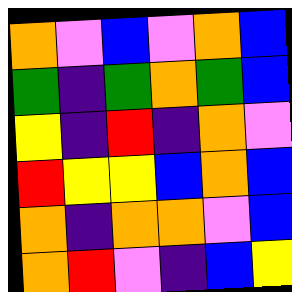[["orange", "violet", "blue", "violet", "orange", "blue"], ["green", "indigo", "green", "orange", "green", "blue"], ["yellow", "indigo", "red", "indigo", "orange", "violet"], ["red", "yellow", "yellow", "blue", "orange", "blue"], ["orange", "indigo", "orange", "orange", "violet", "blue"], ["orange", "red", "violet", "indigo", "blue", "yellow"]]